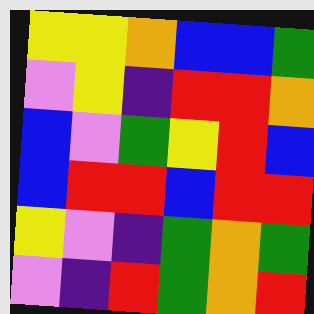[["yellow", "yellow", "orange", "blue", "blue", "green"], ["violet", "yellow", "indigo", "red", "red", "orange"], ["blue", "violet", "green", "yellow", "red", "blue"], ["blue", "red", "red", "blue", "red", "red"], ["yellow", "violet", "indigo", "green", "orange", "green"], ["violet", "indigo", "red", "green", "orange", "red"]]